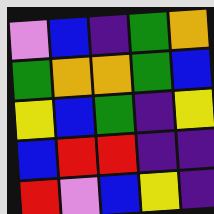[["violet", "blue", "indigo", "green", "orange"], ["green", "orange", "orange", "green", "blue"], ["yellow", "blue", "green", "indigo", "yellow"], ["blue", "red", "red", "indigo", "indigo"], ["red", "violet", "blue", "yellow", "indigo"]]